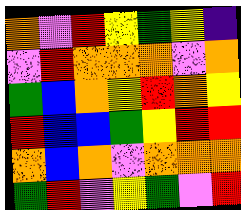[["orange", "violet", "red", "yellow", "green", "yellow", "indigo"], ["violet", "red", "orange", "orange", "orange", "violet", "orange"], ["green", "blue", "orange", "yellow", "red", "orange", "yellow"], ["red", "blue", "blue", "green", "yellow", "red", "red"], ["orange", "blue", "orange", "violet", "orange", "orange", "orange"], ["green", "red", "violet", "yellow", "green", "violet", "red"]]